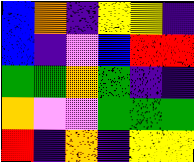[["blue", "orange", "indigo", "yellow", "yellow", "indigo"], ["blue", "indigo", "violet", "blue", "red", "red"], ["green", "green", "orange", "green", "indigo", "indigo"], ["orange", "violet", "violet", "green", "green", "green"], ["red", "indigo", "orange", "indigo", "yellow", "yellow"]]